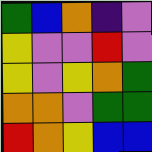[["green", "blue", "orange", "indigo", "violet"], ["yellow", "violet", "violet", "red", "violet"], ["yellow", "violet", "yellow", "orange", "green"], ["orange", "orange", "violet", "green", "green"], ["red", "orange", "yellow", "blue", "blue"]]